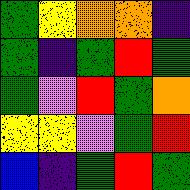[["green", "yellow", "orange", "orange", "indigo"], ["green", "indigo", "green", "red", "green"], ["green", "violet", "red", "green", "orange"], ["yellow", "yellow", "violet", "green", "red"], ["blue", "indigo", "green", "red", "green"]]